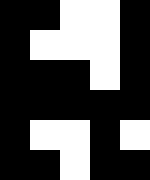[["black", "black", "white", "white", "black"], ["black", "white", "white", "white", "black"], ["black", "black", "black", "white", "black"], ["black", "black", "black", "black", "black"], ["black", "white", "white", "black", "white"], ["black", "black", "white", "black", "black"]]